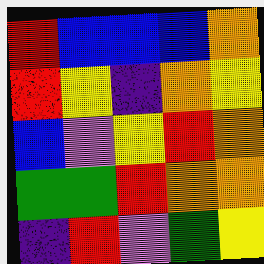[["red", "blue", "blue", "blue", "orange"], ["red", "yellow", "indigo", "orange", "yellow"], ["blue", "violet", "yellow", "red", "orange"], ["green", "green", "red", "orange", "orange"], ["indigo", "red", "violet", "green", "yellow"]]